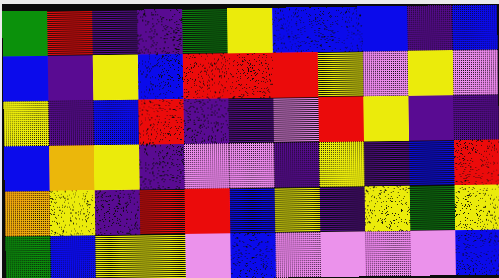[["green", "red", "indigo", "indigo", "green", "yellow", "blue", "blue", "blue", "indigo", "blue"], ["blue", "indigo", "yellow", "blue", "red", "red", "red", "yellow", "violet", "yellow", "violet"], ["yellow", "indigo", "blue", "red", "indigo", "indigo", "violet", "red", "yellow", "indigo", "indigo"], ["blue", "orange", "yellow", "indigo", "violet", "violet", "indigo", "yellow", "indigo", "blue", "red"], ["orange", "yellow", "indigo", "red", "red", "blue", "yellow", "indigo", "yellow", "green", "yellow"], ["green", "blue", "yellow", "yellow", "violet", "blue", "violet", "violet", "violet", "violet", "blue"]]